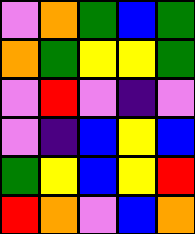[["violet", "orange", "green", "blue", "green"], ["orange", "green", "yellow", "yellow", "green"], ["violet", "red", "violet", "indigo", "violet"], ["violet", "indigo", "blue", "yellow", "blue"], ["green", "yellow", "blue", "yellow", "red"], ["red", "orange", "violet", "blue", "orange"]]